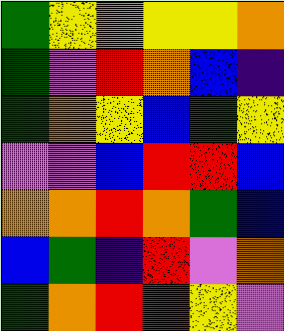[["green", "yellow", "orange", "yellow", "yellow", "orange"], ["green", "violet", "red", "orange", "blue", "indigo"], ["green", "orange", "yellow", "blue", "green", "yellow"], ["violet", "violet", "blue", "red", "red", "blue"], ["orange", "orange", "red", "orange", "green", "blue"], ["blue", "green", "indigo", "red", "violet", "orange"], ["green", "orange", "red", "red", "yellow", "violet"]]